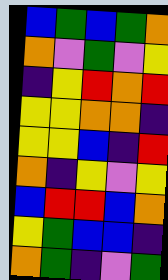[["blue", "green", "blue", "green", "orange"], ["orange", "violet", "green", "violet", "yellow"], ["indigo", "yellow", "red", "orange", "red"], ["yellow", "yellow", "orange", "orange", "indigo"], ["yellow", "yellow", "blue", "indigo", "red"], ["orange", "indigo", "yellow", "violet", "yellow"], ["blue", "red", "red", "blue", "orange"], ["yellow", "green", "blue", "blue", "indigo"], ["orange", "green", "indigo", "violet", "green"]]